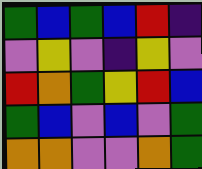[["green", "blue", "green", "blue", "red", "indigo"], ["violet", "yellow", "violet", "indigo", "yellow", "violet"], ["red", "orange", "green", "yellow", "red", "blue"], ["green", "blue", "violet", "blue", "violet", "green"], ["orange", "orange", "violet", "violet", "orange", "green"]]